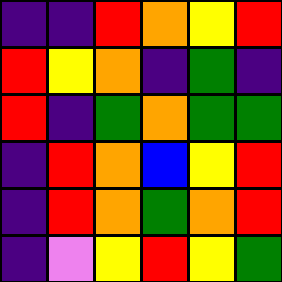[["indigo", "indigo", "red", "orange", "yellow", "red"], ["red", "yellow", "orange", "indigo", "green", "indigo"], ["red", "indigo", "green", "orange", "green", "green"], ["indigo", "red", "orange", "blue", "yellow", "red"], ["indigo", "red", "orange", "green", "orange", "red"], ["indigo", "violet", "yellow", "red", "yellow", "green"]]